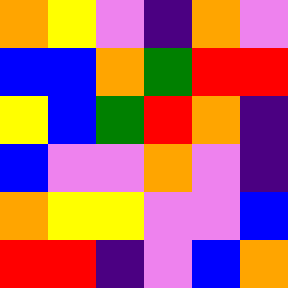[["orange", "yellow", "violet", "indigo", "orange", "violet"], ["blue", "blue", "orange", "green", "red", "red"], ["yellow", "blue", "green", "red", "orange", "indigo"], ["blue", "violet", "violet", "orange", "violet", "indigo"], ["orange", "yellow", "yellow", "violet", "violet", "blue"], ["red", "red", "indigo", "violet", "blue", "orange"]]